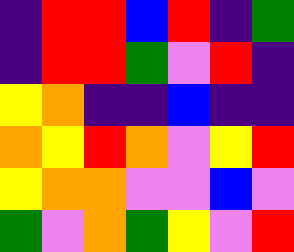[["indigo", "red", "red", "blue", "red", "indigo", "green"], ["indigo", "red", "red", "green", "violet", "red", "indigo"], ["yellow", "orange", "indigo", "indigo", "blue", "indigo", "indigo"], ["orange", "yellow", "red", "orange", "violet", "yellow", "red"], ["yellow", "orange", "orange", "violet", "violet", "blue", "violet"], ["green", "violet", "orange", "green", "yellow", "violet", "red"]]